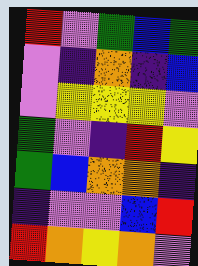[["red", "violet", "green", "blue", "green"], ["violet", "indigo", "orange", "indigo", "blue"], ["violet", "yellow", "yellow", "yellow", "violet"], ["green", "violet", "indigo", "red", "yellow"], ["green", "blue", "orange", "orange", "indigo"], ["indigo", "violet", "violet", "blue", "red"], ["red", "orange", "yellow", "orange", "violet"]]